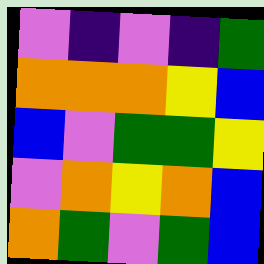[["violet", "indigo", "violet", "indigo", "green"], ["orange", "orange", "orange", "yellow", "blue"], ["blue", "violet", "green", "green", "yellow"], ["violet", "orange", "yellow", "orange", "blue"], ["orange", "green", "violet", "green", "blue"]]